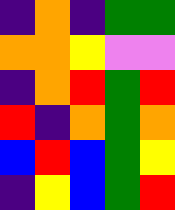[["indigo", "orange", "indigo", "green", "green"], ["orange", "orange", "yellow", "violet", "violet"], ["indigo", "orange", "red", "green", "red"], ["red", "indigo", "orange", "green", "orange"], ["blue", "red", "blue", "green", "yellow"], ["indigo", "yellow", "blue", "green", "red"]]